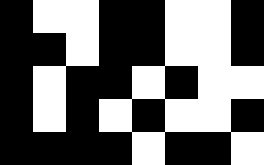[["black", "white", "white", "black", "black", "white", "white", "black"], ["black", "black", "white", "black", "black", "white", "white", "black"], ["black", "white", "black", "black", "white", "black", "white", "white"], ["black", "white", "black", "white", "black", "white", "white", "black"], ["black", "black", "black", "black", "white", "black", "black", "white"]]